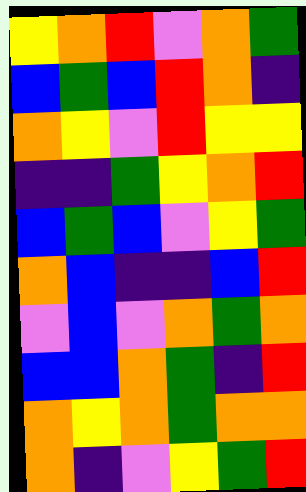[["yellow", "orange", "red", "violet", "orange", "green"], ["blue", "green", "blue", "red", "orange", "indigo"], ["orange", "yellow", "violet", "red", "yellow", "yellow"], ["indigo", "indigo", "green", "yellow", "orange", "red"], ["blue", "green", "blue", "violet", "yellow", "green"], ["orange", "blue", "indigo", "indigo", "blue", "red"], ["violet", "blue", "violet", "orange", "green", "orange"], ["blue", "blue", "orange", "green", "indigo", "red"], ["orange", "yellow", "orange", "green", "orange", "orange"], ["orange", "indigo", "violet", "yellow", "green", "red"]]